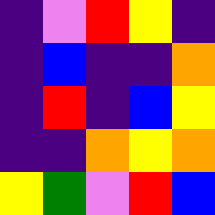[["indigo", "violet", "red", "yellow", "indigo"], ["indigo", "blue", "indigo", "indigo", "orange"], ["indigo", "red", "indigo", "blue", "yellow"], ["indigo", "indigo", "orange", "yellow", "orange"], ["yellow", "green", "violet", "red", "blue"]]